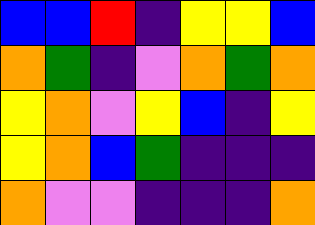[["blue", "blue", "red", "indigo", "yellow", "yellow", "blue"], ["orange", "green", "indigo", "violet", "orange", "green", "orange"], ["yellow", "orange", "violet", "yellow", "blue", "indigo", "yellow"], ["yellow", "orange", "blue", "green", "indigo", "indigo", "indigo"], ["orange", "violet", "violet", "indigo", "indigo", "indigo", "orange"]]